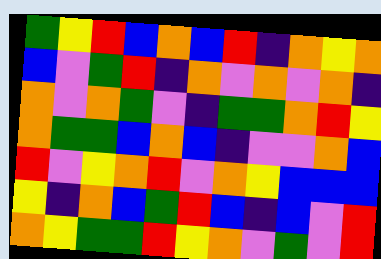[["green", "yellow", "red", "blue", "orange", "blue", "red", "indigo", "orange", "yellow", "orange"], ["blue", "violet", "green", "red", "indigo", "orange", "violet", "orange", "violet", "orange", "indigo"], ["orange", "violet", "orange", "green", "violet", "indigo", "green", "green", "orange", "red", "yellow"], ["orange", "green", "green", "blue", "orange", "blue", "indigo", "violet", "violet", "orange", "blue"], ["red", "violet", "yellow", "orange", "red", "violet", "orange", "yellow", "blue", "blue", "blue"], ["yellow", "indigo", "orange", "blue", "green", "red", "blue", "indigo", "blue", "violet", "red"], ["orange", "yellow", "green", "green", "red", "yellow", "orange", "violet", "green", "violet", "red"]]